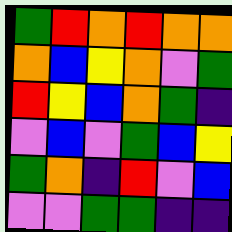[["green", "red", "orange", "red", "orange", "orange"], ["orange", "blue", "yellow", "orange", "violet", "green"], ["red", "yellow", "blue", "orange", "green", "indigo"], ["violet", "blue", "violet", "green", "blue", "yellow"], ["green", "orange", "indigo", "red", "violet", "blue"], ["violet", "violet", "green", "green", "indigo", "indigo"]]